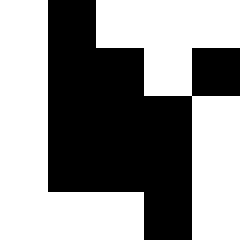[["white", "black", "white", "white", "white"], ["white", "black", "black", "white", "black"], ["white", "black", "black", "black", "white"], ["white", "black", "black", "black", "white"], ["white", "white", "white", "black", "white"]]